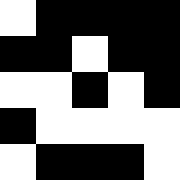[["white", "black", "black", "black", "black"], ["black", "black", "white", "black", "black"], ["white", "white", "black", "white", "black"], ["black", "white", "white", "white", "white"], ["white", "black", "black", "black", "white"]]